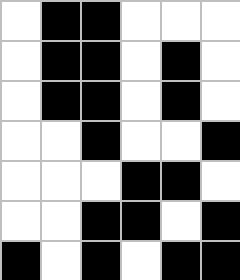[["white", "black", "black", "white", "white", "white"], ["white", "black", "black", "white", "black", "white"], ["white", "black", "black", "white", "black", "white"], ["white", "white", "black", "white", "white", "black"], ["white", "white", "white", "black", "black", "white"], ["white", "white", "black", "black", "white", "black"], ["black", "white", "black", "white", "black", "black"]]